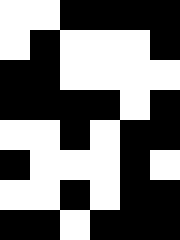[["white", "white", "black", "black", "black", "black"], ["white", "black", "white", "white", "white", "black"], ["black", "black", "white", "white", "white", "white"], ["black", "black", "black", "black", "white", "black"], ["white", "white", "black", "white", "black", "black"], ["black", "white", "white", "white", "black", "white"], ["white", "white", "black", "white", "black", "black"], ["black", "black", "white", "black", "black", "black"]]